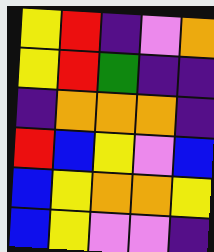[["yellow", "red", "indigo", "violet", "orange"], ["yellow", "red", "green", "indigo", "indigo"], ["indigo", "orange", "orange", "orange", "indigo"], ["red", "blue", "yellow", "violet", "blue"], ["blue", "yellow", "orange", "orange", "yellow"], ["blue", "yellow", "violet", "violet", "indigo"]]